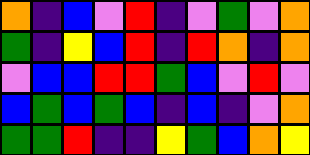[["orange", "indigo", "blue", "violet", "red", "indigo", "violet", "green", "violet", "orange"], ["green", "indigo", "yellow", "blue", "red", "indigo", "red", "orange", "indigo", "orange"], ["violet", "blue", "blue", "red", "red", "green", "blue", "violet", "red", "violet"], ["blue", "green", "blue", "green", "blue", "indigo", "blue", "indigo", "violet", "orange"], ["green", "green", "red", "indigo", "indigo", "yellow", "green", "blue", "orange", "yellow"]]